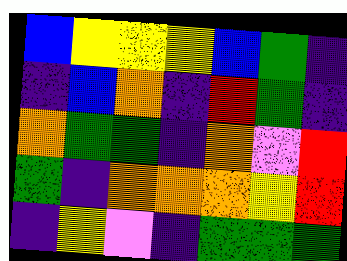[["blue", "yellow", "yellow", "yellow", "blue", "green", "indigo"], ["indigo", "blue", "orange", "indigo", "red", "green", "indigo"], ["orange", "green", "green", "indigo", "orange", "violet", "red"], ["green", "indigo", "orange", "orange", "orange", "yellow", "red"], ["indigo", "yellow", "violet", "indigo", "green", "green", "green"]]